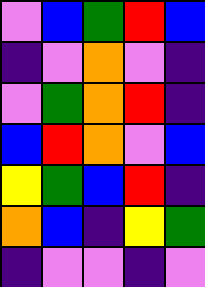[["violet", "blue", "green", "red", "blue"], ["indigo", "violet", "orange", "violet", "indigo"], ["violet", "green", "orange", "red", "indigo"], ["blue", "red", "orange", "violet", "blue"], ["yellow", "green", "blue", "red", "indigo"], ["orange", "blue", "indigo", "yellow", "green"], ["indigo", "violet", "violet", "indigo", "violet"]]